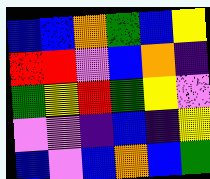[["blue", "blue", "orange", "green", "blue", "yellow"], ["red", "red", "violet", "blue", "orange", "indigo"], ["green", "yellow", "red", "green", "yellow", "violet"], ["violet", "violet", "indigo", "blue", "indigo", "yellow"], ["blue", "violet", "blue", "orange", "blue", "green"]]